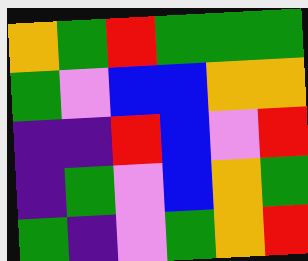[["orange", "green", "red", "green", "green", "green"], ["green", "violet", "blue", "blue", "orange", "orange"], ["indigo", "indigo", "red", "blue", "violet", "red"], ["indigo", "green", "violet", "blue", "orange", "green"], ["green", "indigo", "violet", "green", "orange", "red"]]